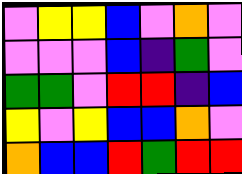[["violet", "yellow", "yellow", "blue", "violet", "orange", "violet"], ["violet", "violet", "violet", "blue", "indigo", "green", "violet"], ["green", "green", "violet", "red", "red", "indigo", "blue"], ["yellow", "violet", "yellow", "blue", "blue", "orange", "violet"], ["orange", "blue", "blue", "red", "green", "red", "red"]]